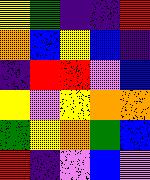[["yellow", "green", "indigo", "indigo", "red"], ["orange", "blue", "yellow", "blue", "indigo"], ["indigo", "red", "red", "violet", "blue"], ["yellow", "violet", "yellow", "orange", "orange"], ["green", "yellow", "orange", "green", "blue"], ["red", "indigo", "violet", "blue", "violet"]]